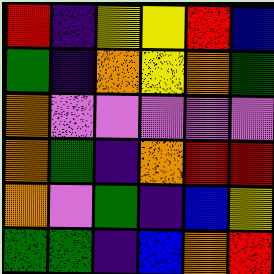[["red", "indigo", "yellow", "yellow", "red", "blue"], ["green", "indigo", "orange", "yellow", "orange", "green"], ["orange", "violet", "violet", "violet", "violet", "violet"], ["orange", "green", "indigo", "orange", "red", "red"], ["orange", "violet", "green", "indigo", "blue", "yellow"], ["green", "green", "indigo", "blue", "orange", "red"]]